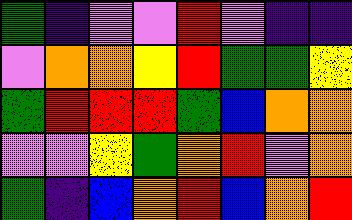[["green", "indigo", "violet", "violet", "red", "violet", "indigo", "indigo"], ["violet", "orange", "orange", "yellow", "red", "green", "green", "yellow"], ["green", "red", "red", "red", "green", "blue", "orange", "orange"], ["violet", "violet", "yellow", "green", "orange", "red", "violet", "orange"], ["green", "indigo", "blue", "orange", "red", "blue", "orange", "red"]]